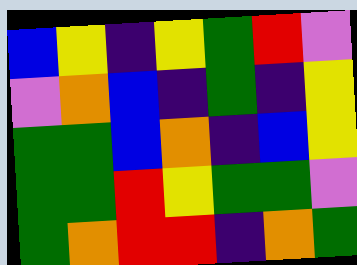[["blue", "yellow", "indigo", "yellow", "green", "red", "violet"], ["violet", "orange", "blue", "indigo", "green", "indigo", "yellow"], ["green", "green", "blue", "orange", "indigo", "blue", "yellow"], ["green", "green", "red", "yellow", "green", "green", "violet"], ["green", "orange", "red", "red", "indigo", "orange", "green"]]